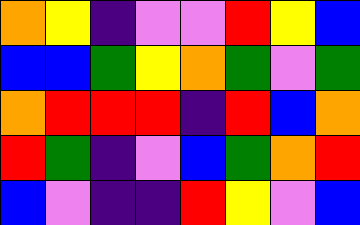[["orange", "yellow", "indigo", "violet", "violet", "red", "yellow", "blue"], ["blue", "blue", "green", "yellow", "orange", "green", "violet", "green"], ["orange", "red", "red", "red", "indigo", "red", "blue", "orange"], ["red", "green", "indigo", "violet", "blue", "green", "orange", "red"], ["blue", "violet", "indigo", "indigo", "red", "yellow", "violet", "blue"]]